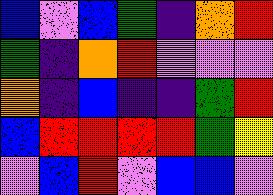[["blue", "violet", "blue", "green", "indigo", "orange", "red"], ["green", "indigo", "orange", "red", "violet", "violet", "violet"], ["orange", "indigo", "blue", "indigo", "indigo", "green", "red"], ["blue", "red", "red", "red", "red", "green", "yellow"], ["violet", "blue", "red", "violet", "blue", "blue", "violet"]]